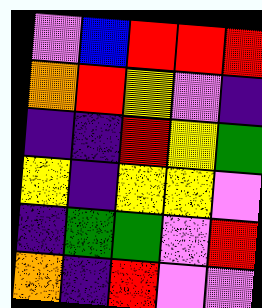[["violet", "blue", "red", "red", "red"], ["orange", "red", "yellow", "violet", "indigo"], ["indigo", "indigo", "red", "yellow", "green"], ["yellow", "indigo", "yellow", "yellow", "violet"], ["indigo", "green", "green", "violet", "red"], ["orange", "indigo", "red", "violet", "violet"]]